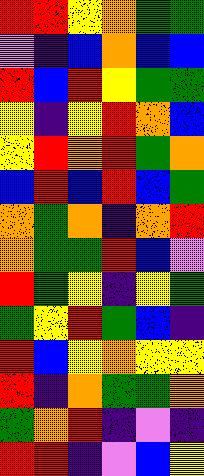[["red", "red", "yellow", "orange", "green", "green"], ["violet", "indigo", "blue", "orange", "blue", "blue"], ["red", "blue", "red", "yellow", "green", "green"], ["yellow", "indigo", "yellow", "red", "orange", "blue"], ["yellow", "red", "orange", "red", "green", "orange"], ["blue", "red", "blue", "red", "blue", "green"], ["orange", "green", "orange", "indigo", "orange", "red"], ["orange", "green", "green", "red", "blue", "violet"], ["red", "green", "yellow", "indigo", "yellow", "green"], ["green", "yellow", "red", "green", "blue", "indigo"], ["red", "blue", "yellow", "orange", "yellow", "yellow"], ["red", "indigo", "orange", "green", "green", "orange"], ["green", "orange", "red", "indigo", "violet", "indigo"], ["red", "red", "indigo", "violet", "blue", "yellow"]]